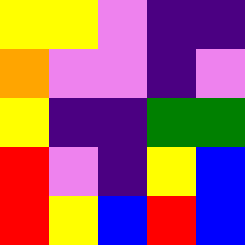[["yellow", "yellow", "violet", "indigo", "indigo"], ["orange", "violet", "violet", "indigo", "violet"], ["yellow", "indigo", "indigo", "green", "green"], ["red", "violet", "indigo", "yellow", "blue"], ["red", "yellow", "blue", "red", "blue"]]